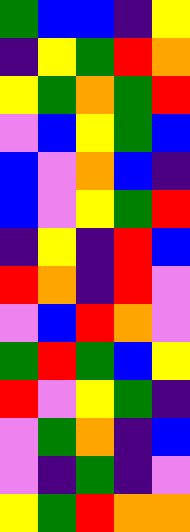[["green", "blue", "blue", "indigo", "yellow"], ["indigo", "yellow", "green", "red", "orange"], ["yellow", "green", "orange", "green", "red"], ["violet", "blue", "yellow", "green", "blue"], ["blue", "violet", "orange", "blue", "indigo"], ["blue", "violet", "yellow", "green", "red"], ["indigo", "yellow", "indigo", "red", "blue"], ["red", "orange", "indigo", "red", "violet"], ["violet", "blue", "red", "orange", "violet"], ["green", "red", "green", "blue", "yellow"], ["red", "violet", "yellow", "green", "indigo"], ["violet", "green", "orange", "indigo", "blue"], ["violet", "indigo", "green", "indigo", "violet"], ["yellow", "green", "red", "orange", "orange"]]